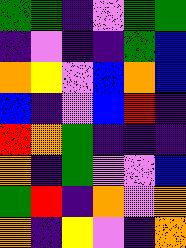[["green", "green", "indigo", "violet", "green", "green"], ["indigo", "violet", "indigo", "indigo", "green", "blue"], ["orange", "yellow", "violet", "blue", "orange", "blue"], ["blue", "indigo", "violet", "blue", "red", "indigo"], ["red", "orange", "green", "indigo", "indigo", "indigo"], ["orange", "indigo", "green", "violet", "violet", "blue"], ["green", "red", "indigo", "orange", "violet", "orange"], ["orange", "indigo", "yellow", "violet", "indigo", "orange"]]